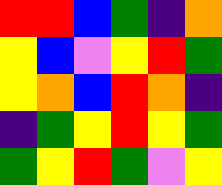[["red", "red", "blue", "green", "indigo", "orange"], ["yellow", "blue", "violet", "yellow", "red", "green"], ["yellow", "orange", "blue", "red", "orange", "indigo"], ["indigo", "green", "yellow", "red", "yellow", "green"], ["green", "yellow", "red", "green", "violet", "yellow"]]